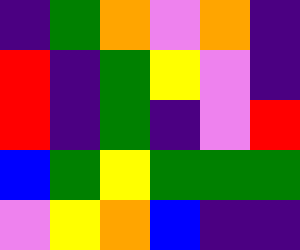[["indigo", "green", "orange", "violet", "orange", "indigo"], ["red", "indigo", "green", "yellow", "violet", "indigo"], ["red", "indigo", "green", "indigo", "violet", "red"], ["blue", "green", "yellow", "green", "green", "green"], ["violet", "yellow", "orange", "blue", "indigo", "indigo"]]